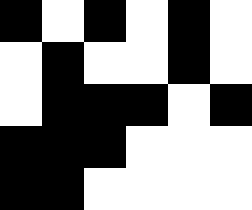[["black", "white", "black", "white", "black", "white"], ["white", "black", "white", "white", "black", "white"], ["white", "black", "black", "black", "white", "black"], ["black", "black", "black", "white", "white", "white"], ["black", "black", "white", "white", "white", "white"]]